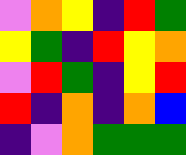[["violet", "orange", "yellow", "indigo", "red", "green"], ["yellow", "green", "indigo", "red", "yellow", "orange"], ["violet", "red", "green", "indigo", "yellow", "red"], ["red", "indigo", "orange", "indigo", "orange", "blue"], ["indigo", "violet", "orange", "green", "green", "green"]]